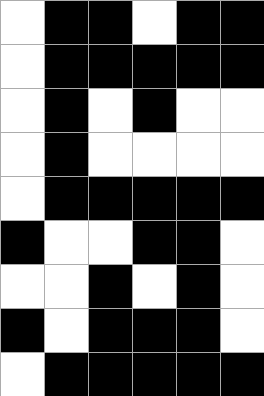[["white", "black", "black", "white", "black", "black"], ["white", "black", "black", "black", "black", "black"], ["white", "black", "white", "black", "white", "white"], ["white", "black", "white", "white", "white", "white"], ["white", "black", "black", "black", "black", "black"], ["black", "white", "white", "black", "black", "white"], ["white", "white", "black", "white", "black", "white"], ["black", "white", "black", "black", "black", "white"], ["white", "black", "black", "black", "black", "black"]]